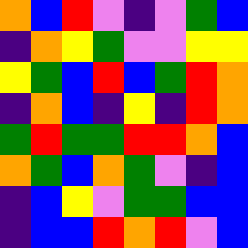[["orange", "blue", "red", "violet", "indigo", "violet", "green", "blue"], ["indigo", "orange", "yellow", "green", "violet", "violet", "yellow", "yellow"], ["yellow", "green", "blue", "red", "blue", "green", "red", "orange"], ["indigo", "orange", "blue", "indigo", "yellow", "indigo", "red", "orange"], ["green", "red", "green", "green", "red", "red", "orange", "blue"], ["orange", "green", "blue", "orange", "green", "violet", "indigo", "blue"], ["indigo", "blue", "yellow", "violet", "green", "green", "blue", "blue"], ["indigo", "blue", "blue", "red", "orange", "red", "violet", "blue"]]